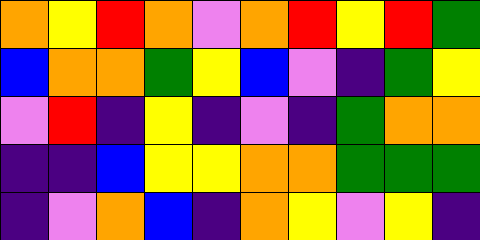[["orange", "yellow", "red", "orange", "violet", "orange", "red", "yellow", "red", "green"], ["blue", "orange", "orange", "green", "yellow", "blue", "violet", "indigo", "green", "yellow"], ["violet", "red", "indigo", "yellow", "indigo", "violet", "indigo", "green", "orange", "orange"], ["indigo", "indigo", "blue", "yellow", "yellow", "orange", "orange", "green", "green", "green"], ["indigo", "violet", "orange", "blue", "indigo", "orange", "yellow", "violet", "yellow", "indigo"]]